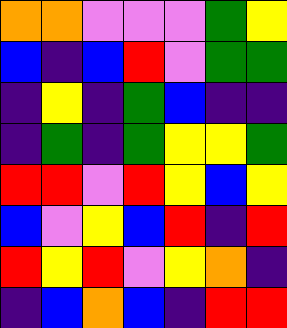[["orange", "orange", "violet", "violet", "violet", "green", "yellow"], ["blue", "indigo", "blue", "red", "violet", "green", "green"], ["indigo", "yellow", "indigo", "green", "blue", "indigo", "indigo"], ["indigo", "green", "indigo", "green", "yellow", "yellow", "green"], ["red", "red", "violet", "red", "yellow", "blue", "yellow"], ["blue", "violet", "yellow", "blue", "red", "indigo", "red"], ["red", "yellow", "red", "violet", "yellow", "orange", "indigo"], ["indigo", "blue", "orange", "blue", "indigo", "red", "red"]]